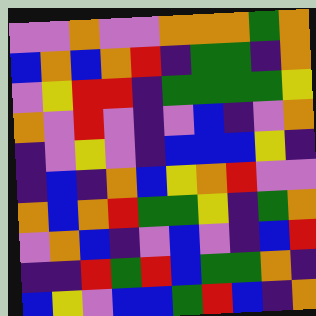[["violet", "violet", "orange", "violet", "violet", "orange", "orange", "orange", "green", "orange"], ["blue", "orange", "blue", "orange", "red", "indigo", "green", "green", "indigo", "orange"], ["violet", "yellow", "red", "red", "indigo", "green", "green", "green", "green", "yellow"], ["orange", "violet", "red", "violet", "indigo", "violet", "blue", "indigo", "violet", "orange"], ["indigo", "violet", "yellow", "violet", "indigo", "blue", "blue", "blue", "yellow", "indigo"], ["indigo", "blue", "indigo", "orange", "blue", "yellow", "orange", "red", "violet", "violet"], ["orange", "blue", "orange", "red", "green", "green", "yellow", "indigo", "green", "orange"], ["violet", "orange", "blue", "indigo", "violet", "blue", "violet", "indigo", "blue", "red"], ["indigo", "indigo", "red", "green", "red", "blue", "green", "green", "orange", "indigo"], ["blue", "yellow", "violet", "blue", "blue", "green", "red", "blue", "indigo", "orange"]]